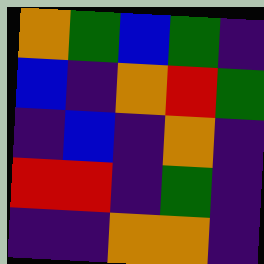[["orange", "green", "blue", "green", "indigo"], ["blue", "indigo", "orange", "red", "green"], ["indigo", "blue", "indigo", "orange", "indigo"], ["red", "red", "indigo", "green", "indigo"], ["indigo", "indigo", "orange", "orange", "indigo"]]